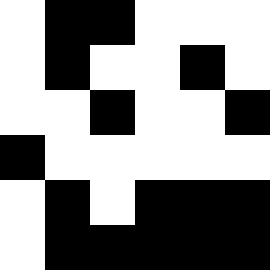[["white", "black", "black", "white", "white", "white"], ["white", "black", "white", "white", "black", "white"], ["white", "white", "black", "white", "white", "black"], ["black", "white", "white", "white", "white", "white"], ["white", "black", "white", "black", "black", "black"], ["white", "black", "black", "black", "black", "black"]]